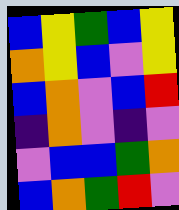[["blue", "yellow", "green", "blue", "yellow"], ["orange", "yellow", "blue", "violet", "yellow"], ["blue", "orange", "violet", "blue", "red"], ["indigo", "orange", "violet", "indigo", "violet"], ["violet", "blue", "blue", "green", "orange"], ["blue", "orange", "green", "red", "violet"]]